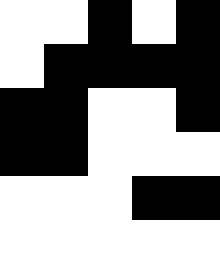[["white", "white", "black", "white", "black"], ["white", "black", "black", "black", "black"], ["black", "black", "white", "white", "black"], ["black", "black", "white", "white", "white"], ["white", "white", "white", "black", "black"], ["white", "white", "white", "white", "white"]]